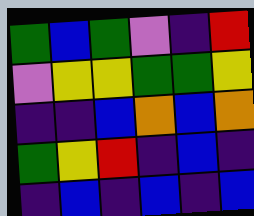[["green", "blue", "green", "violet", "indigo", "red"], ["violet", "yellow", "yellow", "green", "green", "yellow"], ["indigo", "indigo", "blue", "orange", "blue", "orange"], ["green", "yellow", "red", "indigo", "blue", "indigo"], ["indigo", "blue", "indigo", "blue", "indigo", "blue"]]